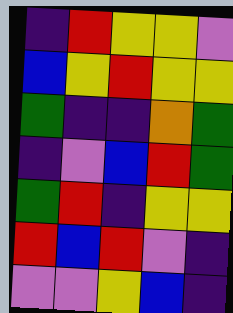[["indigo", "red", "yellow", "yellow", "violet"], ["blue", "yellow", "red", "yellow", "yellow"], ["green", "indigo", "indigo", "orange", "green"], ["indigo", "violet", "blue", "red", "green"], ["green", "red", "indigo", "yellow", "yellow"], ["red", "blue", "red", "violet", "indigo"], ["violet", "violet", "yellow", "blue", "indigo"]]